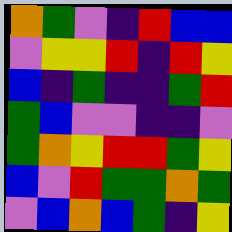[["orange", "green", "violet", "indigo", "red", "blue", "blue"], ["violet", "yellow", "yellow", "red", "indigo", "red", "yellow"], ["blue", "indigo", "green", "indigo", "indigo", "green", "red"], ["green", "blue", "violet", "violet", "indigo", "indigo", "violet"], ["green", "orange", "yellow", "red", "red", "green", "yellow"], ["blue", "violet", "red", "green", "green", "orange", "green"], ["violet", "blue", "orange", "blue", "green", "indigo", "yellow"]]